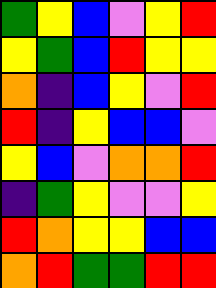[["green", "yellow", "blue", "violet", "yellow", "red"], ["yellow", "green", "blue", "red", "yellow", "yellow"], ["orange", "indigo", "blue", "yellow", "violet", "red"], ["red", "indigo", "yellow", "blue", "blue", "violet"], ["yellow", "blue", "violet", "orange", "orange", "red"], ["indigo", "green", "yellow", "violet", "violet", "yellow"], ["red", "orange", "yellow", "yellow", "blue", "blue"], ["orange", "red", "green", "green", "red", "red"]]